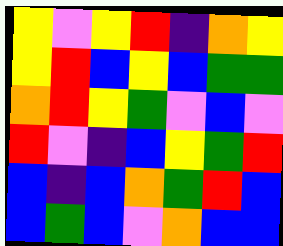[["yellow", "violet", "yellow", "red", "indigo", "orange", "yellow"], ["yellow", "red", "blue", "yellow", "blue", "green", "green"], ["orange", "red", "yellow", "green", "violet", "blue", "violet"], ["red", "violet", "indigo", "blue", "yellow", "green", "red"], ["blue", "indigo", "blue", "orange", "green", "red", "blue"], ["blue", "green", "blue", "violet", "orange", "blue", "blue"]]